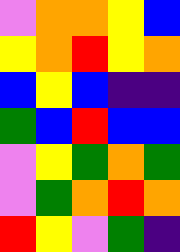[["violet", "orange", "orange", "yellow", "blue"], ["yellow", "orange", "red", "yellow", "orange"], ["blue", "yellow", "blue", "indigo", "indigo"], ["green", "blue", "red", "blue", "blue"], ["violet", "yellow", "green", "orange", "green"], ["violet", "green", "orange", "red", "orange"], ["red", "yellow", "violet", "green", "indigo"]]